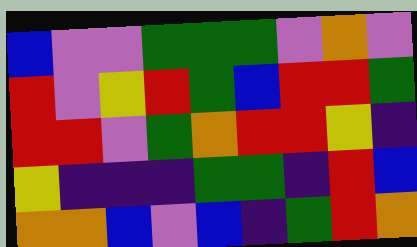[["blue", "violet", "violet", "green", "green", "green", "violet", "orange", "violet"], ["red", "violet", "yellow", "red", "green", "blue", "red", "red", "green"], ["red", "red", "violet", "green", "orange", "red", "red", "yellow", "indigo"], ["yellow", "indigo", "indigo", "indigo", "green", "green", "indigo", "red", "blue"], ["orange", "orange", "blue", "violet", "blue", "indigo", "green", "red", "orange"]]